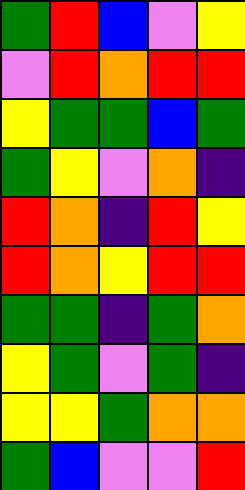[["green", "red", "blue", "violet", "yellow"], ["violet", "red", "orange", "red", "red"], ["yellow", "green", "green", "blue", "green"], ["green", "yellow", "violet", "orange", "indigo"], ["red", "orange", "indigo", "red", "yellow"], ["red", "orange", "yellow", "red", "red"], ["green", "green", "indigo", "green", "orange"], ["yellow", "green", "violet", "green", "indigo"], ["yellow", "yellow", "green", "orange", "orange"], ["green", "blue", "violet", "violet", "red"]]